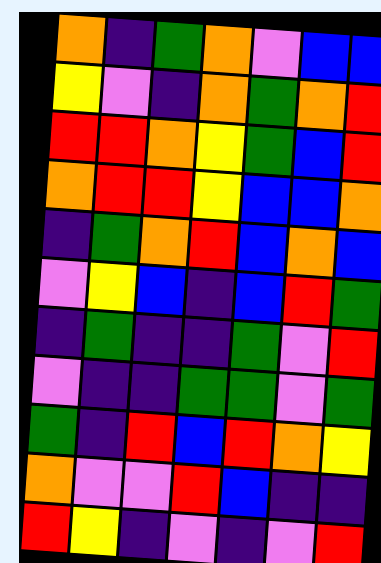[["orange", "indigo", "green", "orange", "violet", "blue", "blue"], ["yellow", "violet", "indigo", "orange", "green", "orange", "red"], ["red", "red", "orange", "yellow", "green", "blue", "red"], ["orange", "red", "red", "yellow", "blue", "blue", "orange"], ["indigo", "green", "orange", "red", "blue", "orange", "blue"], ["violet", "yellow", "blue", "indigo", "blue", "red", "green"], ["indigo", "green", "indigo", "indigo", "green", "violet", "red"], ["violet", "indigo", "indigo", "green", "green", "violet", "green"], ["green", "indigo", "red", "blue", "red", "orange", "yellow"], ["orange", "violet", "violet", "red", "blue", "indigo", "indigo"], ["red", "yellow", "indigo", "violet", "indigo", "violet", "red"]]